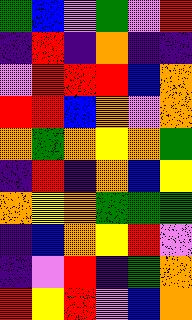[["green", "blue", "violet", "green", "violet", "red"], ["indigo", "red", "indigo", "orange", "indigo", "indigo"], ["violet", "red", "red", "red", "blue", "orange"], ["red", "red", "blue", "orange", "violet", "orange"], ["orange", "green", "orange", "yellow", "orange", "green"], ["indigo", "red", "indigo", "orange", "blue", "yellow"], ["orange", "yellow", "orange", "green", "green", "green"], ["indigo", "blue", "orange", "yellow", "red", "violet"], ["indigo", "violet", "red", "indigo", "green", "orange"], ["red", "yellow", "red", "violet", "blue", "orange"]]